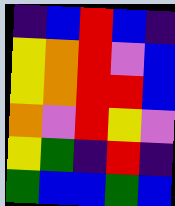[["indigo", "blue", "red", "blue", "indigo"], ["yellow", "orange", "red", "violet", "blue"], ["yellow", "orange", "red", "red", "blue"], ["orange", "violet", "red", "yellow", "violet"], ["yellow", "green", "indigo", "red", "indigo"], ["green", "blue", "blue", "green", "blue"]]